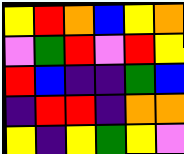[["yellow", "red", "orange", "blue", "yellow", "orange"], ["violet", "green", "red", "violet", "red", "yellow"], ["red", "blue", "indigo", "indigo", "green", "blue"], ["indigo", "red", "red", "indigo", "orange", "orange"], ["yellow", "indigo", "yellow", "green", "yellow", "violet"]]